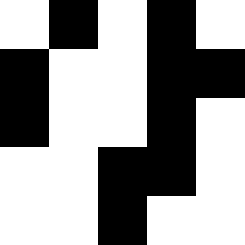[["white", "black", "white", "black", "white"], ["black", "white", "white", "black", "black"], ["black", "white", "white", "black", "white"], ["white", "white", "black", "black", "white"], ["white", "white", "black", "white", "white"]]